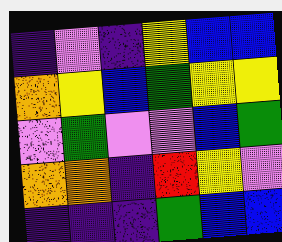[["indigo", "violet", "indigo", "yellow", "blue", "blue"], ["orange", "yellow", "blue", "green", "yellow", "yellow"], ["violet", "green", "violet", "violet", "blue", "green"], ["orange", "orange", "indigo", "red", "yellow", "violet"], ["indigo", "indigo", "indigo", "green", "blue", "blue"]]